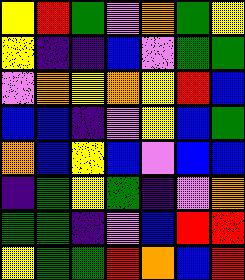[["yellow", "red", "green", "violet", "orange", "green", "yellow"], ["yellow", "indigo", "indigo", "blue", "violet", "green", "green"], ["violet", "orange", "yellow", "orange", "yellow", "red", "blue"], ["blue", "blue", "indigo", "violet", "yellow", "blue", "green"], ["orange", "blue", "yellow", "blue", "violet", "blue", "blue"], ["indigo", "green", "yellow", "green", "indigo", "violet", "orange"], ["green", "green", "indigo", "violet", "blue", "red", "red"], ["yellow", "green", "green", "red", "orange", "blue", "red"]]